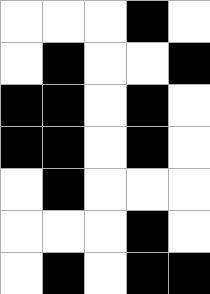[["white", "white", "white", "black", "white"], ["white", "black", "white", "white", "black"], ["black", "black", "white", "black", "white"], ["black", "black", "white", "black", "white"], ["white", "black", "white", "white", "white"], ["white", "white", "white", "black", "white"], ["white", "black", "white", "black", "black"]]